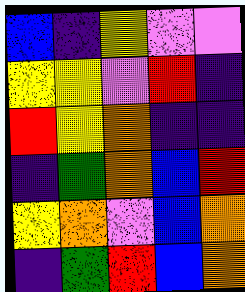[["blue", "indigo", "yellow", "violet", "violet"], ["yellow", "yellow", "violet", "red", "indigo"], ["red", "yellow", "orange", "indigo", "indigo"], ["indigo", "green", "orange", "blue", "red"], ["yellow", "orange", "violet", "blue", "orange"], ["indigo", "green", "red", "blue", "orange"]]